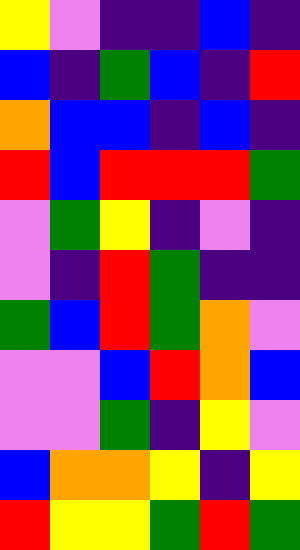[["yellow", "violet", "indigo", "indigo", "blue", "indigo"], ["blue", "indigo", "green", "blue", "indigo", "red"], ["orange", "blue", "blue", "indigo", "blue", "indigo"], ["red", "blue", "red", "red", "red", "green"], ["violet", "green", "yellow", "indigo", "violet", "indigo"], ["violet", "indigo", "red", "green", "indigo", "indigo"], ["green", "blue", "red", "green", "orange", "violet"], ["violet", "violet", "blue", "red", "orange", "blue"], ["violet", "violet", "green", "indigo", "yellow", "violet"], ["blue", "orange", "orange", "yellow", "indigo", "yellow"], ["red", "yellow", "yellow", "green", "red", "green"]]